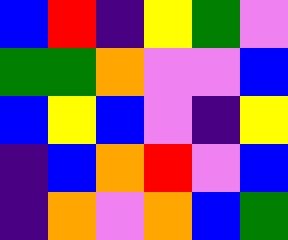[["blue", "red", "indigo", "yellow", "green", "violet"], ["green", "green", "orange", "violet", "violet", "blue"], ["blue", "yellow", "blue", "violet", "indigo", "yellow"], ["indigo", "blue", "orange", "red", "violet", "blue"], ["indigo", "orange", "violet", "orange", "blue", "green"]]